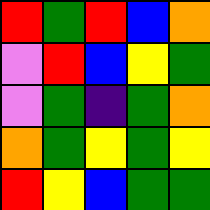[["red", "green", "red", "blue", "orange"], ["violet", "red", "blue", "yellow", "green"], ["violet", "green", "indigo", "green", "orange"], ["orange", "green", "yellow", "green", "yellow"], ["red", "yellow", "blue", "green", "green"]]